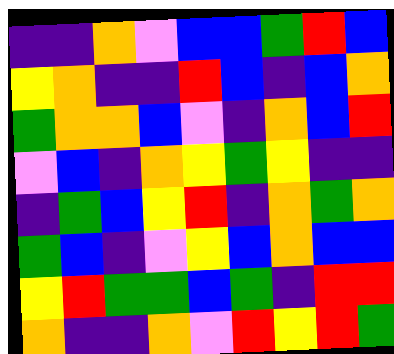[["indigo", "indigo", "orange", "violet", "blue", "blue", "green", "red", "blue"], ["yellow", "orange", "indigo", "indigo", "red", "blue", "indigo", "blue", "orange"], ["green", "orange", "orange", "blue", "violet", "indigo", "orange", "blue", "red"], ["violet", "blue", "indigo", "orange", "yellow", "green", "yellow", "indigo", "indigo"], ["indigo", "green", "blue", "yellow", "red", "indigo", "orange", "green", "orange"], ["green", "blue", "indigo", "violet", "yellow", "blue", "orange", "blue", "blue"], ["yellow", "red", "green", "green", "blue", "green", "indigo", "red", "red"], ["orange", "indigo", "indigo", "orange", "violet", "red", "yellow", "red", "green"]]